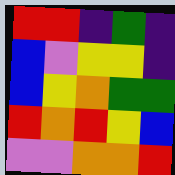[["red", "red", "indigo", "green", "indigo"], ["blue", "violet", "yellow", "yellow", "indigo"], ["blue", "yellow", "orange", "green", "green"], ["red", "orange", "red", "yellow", "blue"], ["violet", "violet", "orange", "orange", "red"]]